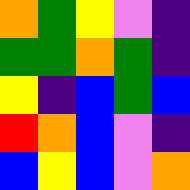[["orange", "green", "yellow", "violet", "indigo"], ["green", "green", "orange", "green", "indigo"], ["yellow", "indigo", "blue", "green", "blue"], ["red", "orange", "blue", "violet", "indigo"], ["blue", "yellow", "blue", "violet", "orange"]]